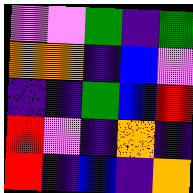[["violet", "violet", "green", "indigo", "green"], ["orange", "orange", "indigo", "blue", "violet"], ["indigo", "indigo", "green", "blue", "red"], ["red", "violet", "indigo", "orange", "indigo"], ["red", "indigo", "blue", "indigo", "orange"]]